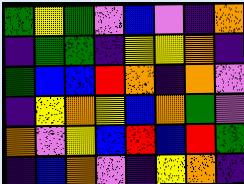[["green", "yellow", "green", "violet", "blue", "violet", "indigo", "orange"], ["indigo", "green", "green", "indigo", "yellow", "yellow", "orange", "indigo"], ["green", "blue", "blue", "red", "orange", "indigo", "orange", "violet"], ["indigo", "yellow", "orange", "yellow", "blue", "orange", "green", "violet"], ["orange", "violet", "yellow", "blue", "red", "blue", "red", "green"], ["indigo", "blue", "orange", "violet", "indigo", "yellow", "orange", "indigo"]]